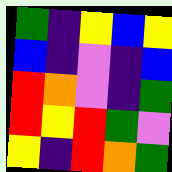[["green", "indigo", "yellow", "blue", "yellow"], ["blue", "indigo", "violet", "indigo", "blue"], ["red", "orange", "violet", "indigo", "green"], ["red", "yellow", "red", "green", "violet"], ["yellow", "indigo", "red", "orange", "green"]]